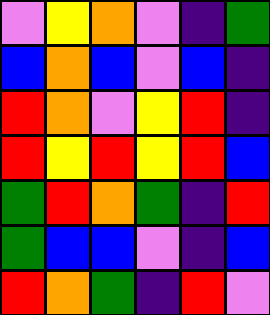[["violet", "yellow", "orange", "violet", "indigo", "green"], ["blue", "orange", "blue", "violet", "blue", "indigo"], ["red", "orange", "violet", "yellow", "red", "indigo"], ["red", "yellow", "red", "yellow", "red", "blue"], ["green", "red", "orange", "green", "indigo", "red"], ["green", "blue", "blue", "violet", "indigo", "blue"], ["red", "orange", "green", "indigo", "red", "violet"]]